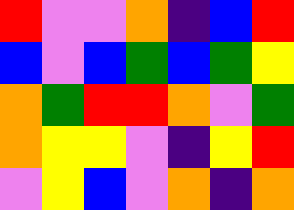[["red", "violet", "violet", "orange", "indigo", "blue", "red"], ["blue", "violet", "blue", "green", "blue", "green", "yellow"], ["orange", "green", "red", "red", "orange", "violet", "green"], ["orange", "yellow", "yellow", "violet", "indigo", "yellow", "red"], ["violet", "yellow", "blue", "violet", "orange", "indigo", "orange"]]